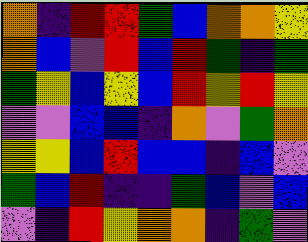[["orange", "indigo", "red", "red", "green", "blue", "orange", "orange", "yellow"], ["orange", "blue", "violet", "red", "blue", "red", "green", "indigo", "green"], ["green", "yellow", "blue", "yellow", "blue", "red", "yellow", "red", "yellow"], ["violet", "violet", "blue", "blue", "indigo", "orange", "violet", "green", "orange"], ["yellow", "yellow", "blue", "red", "blue", "blue", "indigo", "blue", "violet"], ["green", "blue", "red", "indigo", "indigo", "green", "blue", "violet", "blue"], ["violet", "indigo", "red", "yellow", "orange", "orange", "indigo", "green", "violet"]]